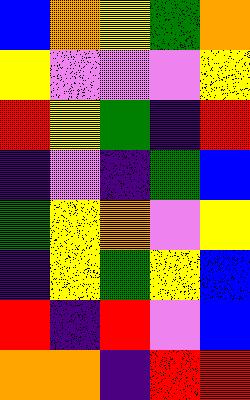[["blue", "orange", "yellow", "green", "orange"], ["yellow", "violet", "violet", "violet", "yellow"], ["red", "yellow", "green", "indigo", "red"], ["indigo", "violet", "indigo", "green", "blue"], ["green", "yellow", "orange", "violet", "yellow"], ["indigo", "yellow", "green", "yellow", "blue"], ["red", "indigo", "red", "violet", "blue"], ["orange", "orange", "indigo", "red", "red"]]